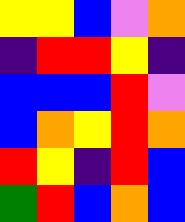[["yellow", "yellow", "blue", "violet", "orange"], ["indigo", "red", "red", "yellow", "indigo"], ["blue", "blue", "blue", "red", "violet"], ["blue", "orange", "yellow", "red", "orange"], ["red", "yellow", "indigo", "red", "blue"], ["green", "red", "blue", "orange", "blue"]]